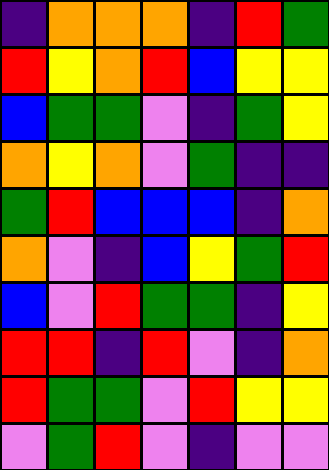[["indigo", "orange", "orange", "orange", "indigo", "red", "green"], ["red", "yellow", "orange", "red", "blue", "yellow", "yellow"], ["blue", "green", "green", "violet", "indigo", "green", "yellow"], ["orange", "yellow", "orange", "violet", "green", "indigo", "indigo"], ["green", "red", "blue", "blue", "blue", "indigo", "orange"], ["orange", "violet", "indigo", "blue", "yellow", "green", "red"], ["blue", "violet", "red", "green", "green", "indigo", "yellow"], ["red", "red", "indigo", "red", "violet", "indigo", "orange"], ["red", "green", "green", "violet", "red", "yellow", "yellow"], ["violet", "green", "red", "violet", "indigo", "violet", "violet"]]